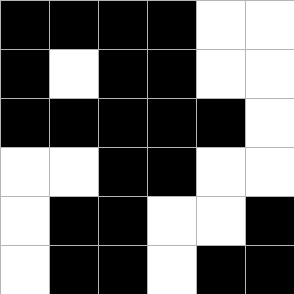[["black", "black", "black", "black", "white", "white"], ["black", "white", "black", "black", "white", "white"], ["black", "black", "black", "black", "black", "white"], ["white", "white", "black", "black", "white", "white"], ["white", "black", "black", "white", "white", "black"], ["white", "black", "black", "white", "black", "black"]]